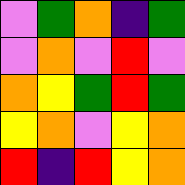[["violet", "green", "orange", "indigo", "green"], ["violet", "orange", "violet", "red", "violet"], ["orange", "yellow", "green", "red", "green"], ["yellow", "orange", "violet", "yellow", "orange"], ["red", "indigo", "red", "yellow", "orange"]]